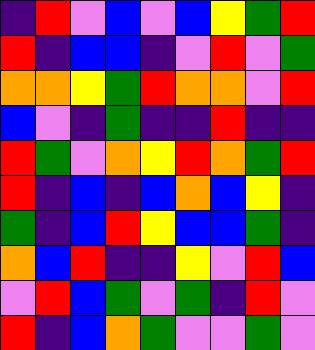[["indigo", "red", "violet", "blue", "violet", "blue", "yellow", "green", "red"], ["red", "indigo", "blue", "blue", "indigo", "violet", "red", "violet", "green"], ["orange", "orange", "yellow", "green", "red", "orange", "orange", "violet", "red"], ["blue", "violet", "indigo", "green", "indigo", "indigo", "red", "indigo", "indigo"], ["red", "green", "violet", "orange", "yellow", "red", "orange", "green", "red"], ["red", "indigo", "blue", "indigo", "blue", "orange", "blue", "yellow", "indigo"], ["green", "indigo", "blue", "red", "yellow", "blue", "blue", "green", "indigo"], ["orange", "blue", "red", "indigo", "indigo", "yellow", "violet", "red", "blue"], ["violet", "red", "blue", "green", "violet", "green", "indigo", "red", "violet"], ["red", "indigo", "blue", "orange", "green", "violet", "violet", "green", "violet"]]